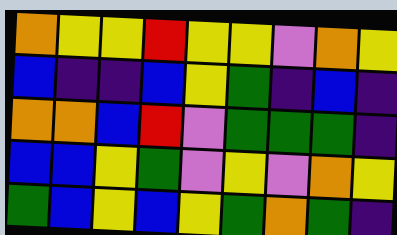[["orange", "yellow", "yellow", "red", "yellow", "yellow", "violet", "orange", "yellow"], ["blue", "indigo", "indigo", "blue", "yellow", "green", "indigo", "blue", "indigo"], ["orange", "orange", "blue", "red", "violet", "green", "green", "green", "indigo"], ["blue", "blue", "yellow", "green", "violet", "yellow", "violet", "orange", "yellow"], ["green", "blue", "yellow", "blue", "yellow", "green", "orange", "green", "indigo"]]